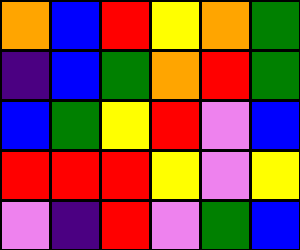[["orange", "blue", "red", "yellow", "orange", "green"], ["indigo", "blue", "green", "orange", "red", "green"], ["blue", "green", "yellow", "red", "violet", "blue"], ["red", "red", "red", "yellow", "violet", "yellow"], ["violet", "indigo", "red", "violet", "green", "blue"]]